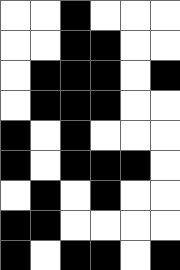[["white", "white", "black", "white", "white", "white"], ["white", "white", "black", "black", "white", "white"], ["white", "black", "black", "black", "white", "black"], ["white", "black", "black", "black", "white", "white"], ["black", "white", "black", "white", "white", "white"], ["black", "white", "black", "black", "black", "white"], ["white", "black", "white", "black", "white", "white"], ["black", "black", "white", "white", "white", "white"], ["black", "white", "black", "black", "white", "black"]]